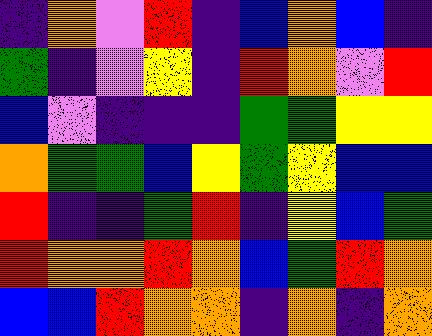[["indigo", "orange", "violet", "red", "indigo", "blue", "orange", "blue", "indigo"], ["green", "indigo", "violet", "yellow", "indigo", "red", "orange", "violet", "red"], ["blue", "violet", "indigo", "indigo", "indigo", "green", "green", "yellow", "yellow"], ["orange", "green", "green", "blue", "yellow", "green", "yellow", "blue", "blue"], ["red", "indigo", "indigo", "green", "red", "indigo", "yellow", "blue", "green"], ["red", "orange", "orange", "red", "orange", "blue", "green", "red", "orange"], ["blue", "blue", "red", "orange", "orange", "indigo", "orange", "indigo", "orange"]]